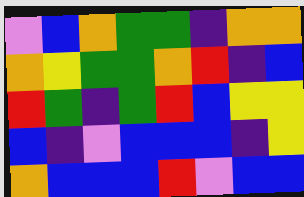[["violet", "blue", "orange", "green", "green", "indigo", "orange", "orange"], ["orange", "yellow", "green", "green", "orange", "red", "indigo", "blue"], ["red", "green", "indigo", "green", "red", "blue", "yellow", "yellow"], ["blue", "indigo", "violet", "blue", "blue", "blue", "indigo", "yellow"], ["orange", "blue", "blue", "blue", "red", "violet", "blue", "blue"]]